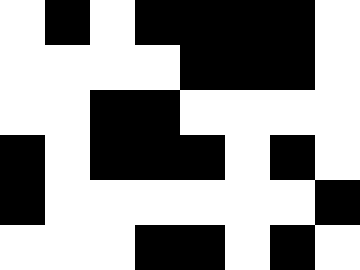[["white", "black", "white", "black", "black", "black", "black", "white"], ["white", "white", "white", "white", "black", "black", "black", "white"], ["white", "white", "black", "black", "white", "white", "white", "white"], ["black", "white", "black", "black", "black", "white", "black", "white"], ["black", "white", "white", "white", "white", "white", "white", "black"], ["white", "white", "white", "black", "black", "white", "black", "white"]]